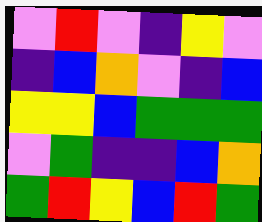[["violet", "red", "violet", "indigo", "yellow", "violet"], ["indigo", "blue", "orange", "violet", "indigo", "blue"], ["yellow", "yellow", "blue", "green", "green", "green"], ["violet", "green", "indigo", "indigo", "blue", "orange"], ["green", "red", "yellow", "blue", "red", "green"]]